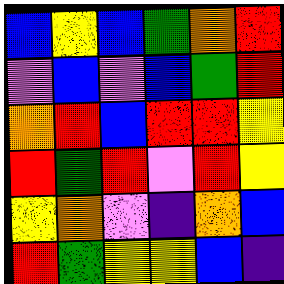[["blue", "yellow", "blue", "green", "orange", "red"], ["violet", "blue", "violet", "blue", "green", "red"], ["orange", "red", "blue", "red", "red", "yellow"], ["red", "green", "red", "violet", "red", "yellow"], ["yellow", "orange", "violet", "indigo", "orange", "blue"], ["red", "green", "yellow", "yellow", "blue", "indigo"]]